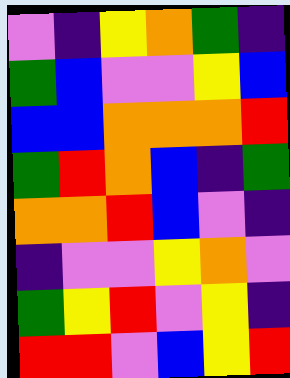[["violet", "indigo", "yellow", "orange", "green", "indigo"], ["green", "blue", "violet", "violet", "yellow", "blue"], ["blue", "blue", "orange", "orange", "orange", "red"], ["green", "red", "orange", "blue", "indigo", "green"], ["orange", "orange", "red", "blue", "violet", "indigo"], ["indigo", "violet", "violet", "yellow", "orange", "violet"], ["green", "yellow", "red", "violet", "yellow", "indigo"], ["red", "red", "violet", "blue", "yellow", "red"]]